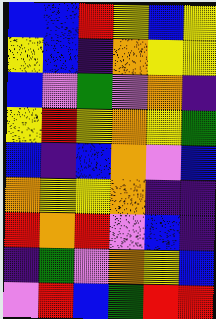[["blue", "blue", "red", "yellow", "blue", "yellow"], ["yellow", "blue", "indigo", "orange", "yellow", "yellow"], ["blue", "violet", "green", "violet", "orange", "indigo"], ["yellow", "red", "yellow", "orange", "yellow", "green"], ["blue", "indigo", "blue", "orange", "violet", "blue"], ["orange", "yellow", "yellow", "orange", "indigo", "indigo"], ["red", "orange", "red", "violet", "blue", "indigo"], ["indigo", "green", "violet", "orange", "yellow", "blue"], ["violet", "red", "blue", "green", "red", "red"]]